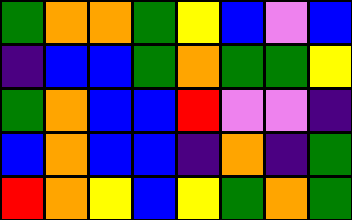[["green", "orange", "orange", "green", "yellow", "blue", "violet", "blue"], ["indigo", "blue", "blue", "green", "orange", "green", "green", "yellow"], ["green", "orange", "blue", "blue", "red", "violet", "violet", "indigo"], ["blue", "orange", "blue", "blue", "indigo", "orange", "indigo", "green"], ["red", "orange", "yellow", "blue", "yellow", "green", "orange", "green"]]